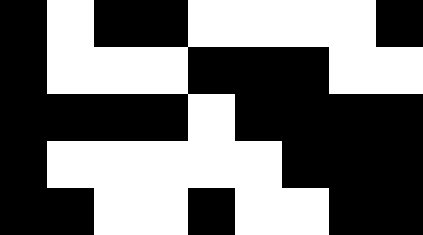[["black", "white", "black", "black", "white", "white", "white", "white", "black"], ["black", "white", "white", "white", "black", "black", "black", "white", "white"], ["black", "black", "black", "black", "white", "black", "black", "black", "black"], ["black", "white", "white", "white", "white", "white", "black", "black", "black"], ["black", "black", "white", "white", "black", "white", "white", "black", "black"]]